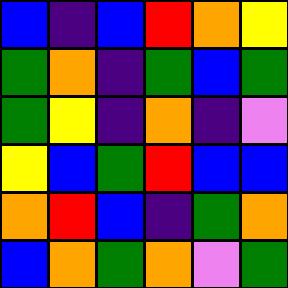[["blue", "indigo", "blue", "red", "orange", "yellow"], ["green", "orange", "indigo", "green", "blue", "green"], ["green", "yellow", "indigo", "orange", "indigo", "violet"], ["yellow", "blue", "green", "red", "blue", "blue"], ["orange", "red", "blue", "indigo", "green", "orange"], ["blue", "orange", "green", "orange", "violet", "green"]]